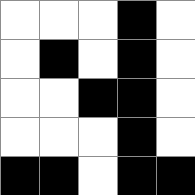[["white", "white", "white", "black", "white"], ["white", "black", "white", "black", "white"], ["white", "white", "black", "black", "white"], ["white", "white", "white", "black", "white"], ["black", "black", "white", "black", "black"]]